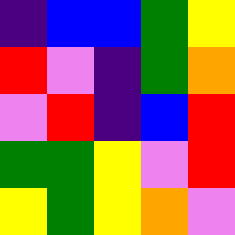[["indigo", "blue", "blue", "green", "yellow"], ["red", "violet", "indigo", "green", "orange"], ["violet", "red", "indigo", "blue", "red"], ["green", "green", "yellow", "violet", "red"], ["yellow", "green", "yellow", "orange", "violet"]]